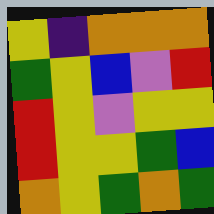[["yellow", "indigo", "orange", "orange", "orange"], ["green", "yellow", "blue", "violet", "red"], ["red", "yellow", "violet", "yellow", "yellow"], ["red", "yellow", "yellow", "green", "blue"], ["orange", "yellow", "green", "orange", "green"]]